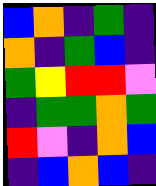[["blue", "orange", "indigo", "green", "indigo"], ["orange", "indigo", "green", "blue", "indigo"], ["green", "yellow", "red", "red", "violet"], ["indigo", "green", "green", "orange", "green"], ["red", "violet", "indigo", "orange", "blue"], ["indigo", "blue", "orange", "blue", "indigo"]]